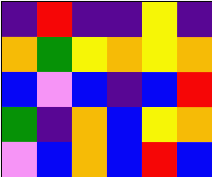[["indigo", "red", "indigo", "indigo", "yellow", "indigo"], ["orange", "green", "yellow", "orange", "yellow", "orange"], ["blue", "violet", "blue", "indigo", "blue", "red"], ["green", "indigo", "orange", "blue", "yellow", "orange"], ["violet", "blue", "orange", "blue", "red", "blue"]]